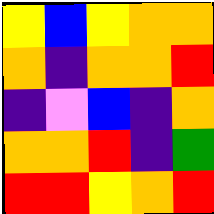[["yellow", "blue", "yellow", "orange", "orange"], ["orange", "indigo", "orange", "orange", "red"], ["indigo", "violet", "blue", "indigo", "orange"], ["orange", "orange", "red", "indigo", "green"], ["red", "red", "yellow", "orange", "red"]]